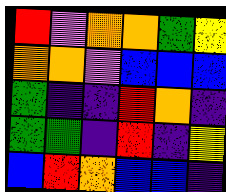[["red", "violet", "orange", "orange", "green", "yellow"], ["orange", "orange", "violet", "blue", "blue", "blue"], ["green", "indigo", "indigo", "red", "orange", "indigo"], ["green", "green", "indigo", "red", "indigo", "yellow"], ["blue", "red", "orange", "blue", "blue", "indigo"]]